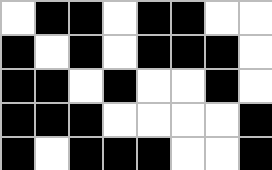[["white", "black", "black", "white", "black", "black", "white", "white"], ["black", "white", "black", "white", "black", "black", "black", "white"], ["black", "black", "white", "black", "white", "white", "black", "white"], ["black", "black", "black", "white", "white", "white", "white", "black"], ["black", "white", "black", "black", "black", "white", "white", "black"]]